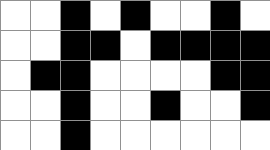[["white", "white", "black", "white", "black", "white", "white", "black", "white"], ["white", "white", "black", "black", "white", "black", "black", "black", "black"], ["white", "black", "black", "white", "white", "white", "white", "black", "black"], ["white", "white", "black", "white", "white", "black", "white", "white", "black"], ["white", "white", "black", "white", "white", "white", "white", "white", "white"]]